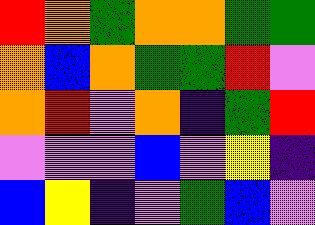[["red", "orange", "green", "orange", "orange", "green", "green"], ["orange", "blue", "orange", "green", "green", "red", "violet"], ["orange", "red", "violet", "orange", "indigo", "green", "red"], ["violet", "violet", "violet", "blue", "violet", "yellow", "indigo"], ["blue", "yellow", "indigo", "violet", "green", "blue", "violet"]]